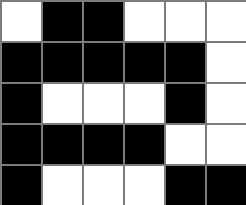[["white", "black", "black", "white", "white", "white"], ["black", "black", "black", "black", "black", "white"], ["black", "white", "white", "white", "black", "white"], ["black", "black", "black", "black", "white", "white"], ["black", "white", "white", "white", "black", "black"]]